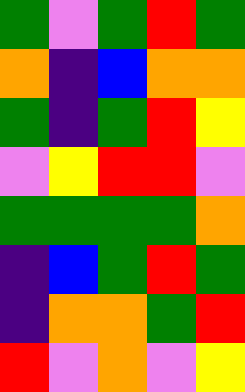[["green", "violet", "green", "red", "green"], ["orange", "indigo", "blue", "orange", "orange"], ["green", "indigo", "green", "red", "yellow"], ["violet", "yellow", "red", "red", "violet"], ["green", "green", "green", "green", "orange"], ["indigo", "blue", "green", "red", "green"], ["indigo", "orange", "orange", "green", "red"], ["red", "violet", "orange", "violet", "yellow"]]